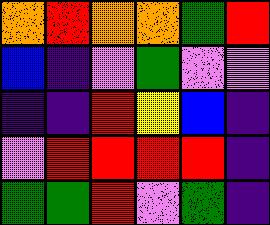[["orange", "red", "orange", "orange", "green", "red"], ["blue", "indigo", "violet", "green", "violet", "violet"], ["indigo", "indigo", "red", "yellow", "blue", "indigo"], ["violet", "red", "red", "red", "red", "indigo"], ["green", "green", "red", "violet", "green", "indigo"]]